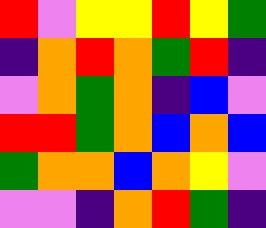[["red", "violet", "yellow", "yellow", "red", "yellow", "green"], ["indigo", "orange", "red", "orange", "green", "red", "indigo"], ["violet", "orange", "green", "orange", "indigo", "blue", "violet"], ["red", "red", "green", "orange", "blue", "orange", "blue"], ["green", "orange", "orange", "blue", "orange", "yellow", "violet"], ["violet", "violet", "indigo", "orange", "red", "green", "indigo"]]